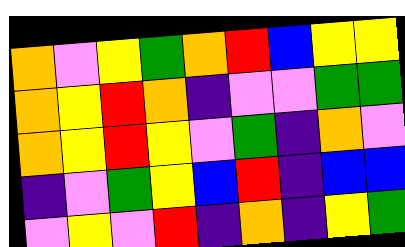[["orange", "violet", "yellow", "green", "orange", "red", "blue", "yellow", "yellow"], ["orange", "yellow", "red", "orange", "indigo", "violet", "violet", "green", "green"], ["orange", "yellow", "red", "yellow", "violet", "green", "indigo", "orange", "violet"], ["indigo", "violet", "green", "yellow", "blue", "red", "indigo", "blue", "blue"], ["violet", "yellow", "violet", "red", "indigo", "orange", "indigo", "yellow", "green"]]